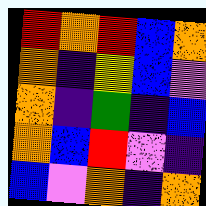[["red", "orange", "red", "blue", "orange"], ["orange", "indigo", "yellow", "blue", "violet"], ["orange", "indigo", "green", "indigo", "blue"], ["orange", "blue", "red", "violet", "indigo"], ["blue", "violet", "orange", "indigo", "orange"]]